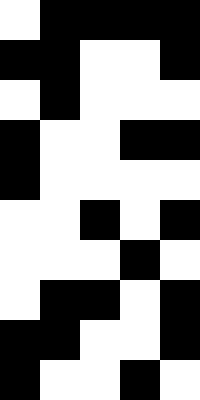[["white", "black", "black", "black", "black"], ["black", "black", "white", "white", "black"], ["white", "black", "white", "white", "white"], ["black", "white", "white", "black", "black"], ["black", "white", "white", "white", "white"], ["white", "white", "black", "white", "black"], ["white", "white", "white", "black", "white"], ["white", "black", "black", "white", "black"], ["black", "black", "white", "white", "black"], ["black", "white", "white", "black", "white"]]